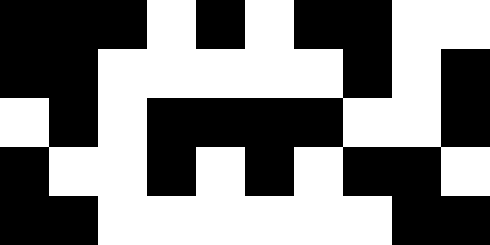[["black", "black", "black", "white", "black", "white", "black", "black", "white", "white"], ["black", "black", "white", "white", "white", "white", "white", "black", "white", "black"], ["white", "black", "white", "black", "black", "black", "black", "white", "white", "black"], ["black", "white", "white", "black", "white", "black", "white", "black", "black", "white"], ["black", "black", "white", "white", "white", "white", "white", "white", "black", "black"]]